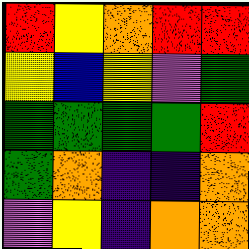[["red", "yellow", "orange", "red", "red"], ["yellow", "blue", "yellow", "violet", "green"], ["green", "green", "green", "green", "red"], ["green", "orange", "indigo", "indigo", "orange"], ["violet", "yellow", "indigo", "orange", "orange"]]